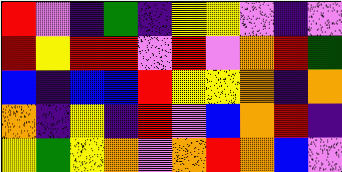[["red", "violet", "indigo", "green", "indigo", "yellow", "yellow", "violet", "indigo", "violet"], ["red", "yellow", "red", "red", "violet", "red", "violet", "orange", "red", "green"], ["blue", "indigo", "blue", "blue", "red", "yellow", "yellow", "orange", "indigo", "orange"], ["orange", "indigo", "yellow", "indigo", "red", "violet", "blue", "orange", "red", "indigo"], ["yellow", "green", "yellow", "orange", "violet", "orange", "red", "orange", "blue", "violet"]]